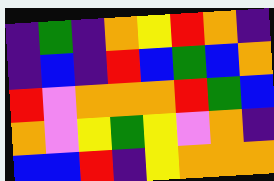[["indigo", "green", "indigo", "orange", "yellow", "red", "orange", "indigo"], ["indigo", "blue", "indigo", "red", "blue", "green", "blue", "orange"], ["red", "violet", "orange", "orange", "orange", "red", "green", "blue"], ["orange", "violet", "yellow", "green", "yellow", "violet", "orange", "indigo"], ["blue", "blue", "red", "indigo", "yellow", "orange", "orange", "orange"]]